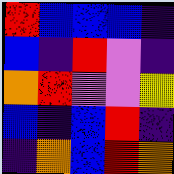[["red", "blue", "blue", "blue", "indigo"], ["blue", "indigo", "red", "violet", "indigo"], ["orange", "red", "violet", "violet", "yellow"], ["blue", "indigo", "blue", "red", "indigo"], ["indigo", "orange", "blue", "red", "orange"]]